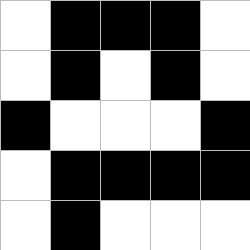[["white", "black", "black", "black", "white"], ["white", "black", "white", "black", "white"], ["black", "white", "white", "white", "black"], ["white", "black", "black", "black", "black"], ["white", "black", "white", "white", "white"]]